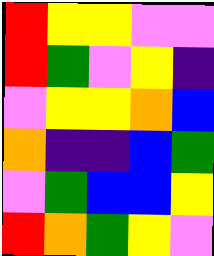[["red", "yellow", "yellow", "violet", "violet"], ["red", "green", "violet", "yellow", "indigo"], ["violet", "yellow", "yellow", "orange", "blue"], ["orange", "indigo", "indigo", "blue", "green"], ["violet", "green", "blue", "blue", "yellow"], ["red", "orange", "green", "yellow", "violet"]]